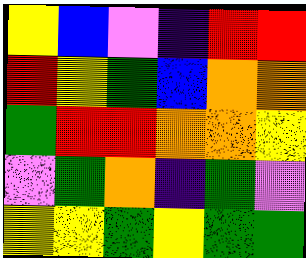[["yellow", "blue", "violet", "indigo", "red", "red"], ["red", "yellow", "green", "blue", "orange", "orange"], ["green", "red", "red", "orange", "orange", "yellow"], ["violet", "green", "orange", "indigo", "green", "violet"], ["yellow", "yellow", "green", "yellow", "green", "green"]]